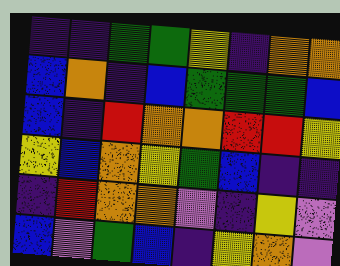[["indigo", "indigo", "green", "green", "yellow", "indigo", "orange", "orange"], ["blue", "orange", "indigo", "blue", "green", "green", "green", "blue"], ["blue", "indigo", "red", "orange", "orange", "red", "red", "yellow"], ["yellow", "blue", "orange", "yellow", "green", "blue", "indigo", "indigo"], ["indigo", "red", "orange", "orange", "violet", "indigo", "yellow", "violet"], ["blue", "violet", "green", "blue", "indigo", "yellow", "orange", "violet"]]